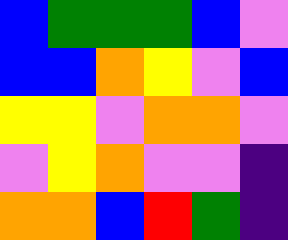[["blue", "green", "green", "green", "blue", "violet"], ["blue", "blue", "orange", "yellow", "violet", "blue"], ["yellow", "yellow", "violet", "orange", "orange", "violet"], ["violet", "yellow", "orange", "violet", "violet", "indigo"], ["orange", "orange", "blue", "red", "green", "indigo"]]